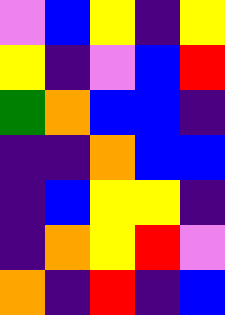[["violet", "blue", "yellow", "indigo", "yellow"], ["yellow", "indigo", "violet", "blue", "red"], ["green", "orange", "blue", "blue", "indigo"], ["indigo", "indigo", "orange", "blue", "blue"], ["indigo", "blue", "yellow", "yellow", "indigo"], ["indigo", "orange", "yellow", "red", "violet"], ["orange", "indigo", "red", "indigo", "blue"]]